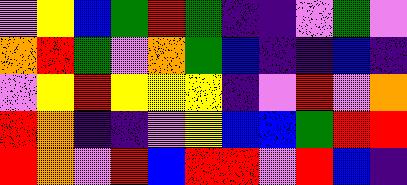[["violet", "yellow", "blue", "green", "red", "green", "indigo", "indigo", "violet", "green", "violet"], ["orange", "red", "green", "violet", "orange", "green", "blue", "indigo", "indigo", "blue", "indigo"], ["violet", "yellow", "red", "yellow", "yellow", "yellow", "indigo", "violet", "red", "violet", "orange"], ["red", "orange", "indigo", "indigo", "violet", "yellow", "blue", "blue", "green", "red", "red"], ["red", "orange", "violet", "red", "blue", "red", "red", "violet", "red", "blue", "indigo"]]